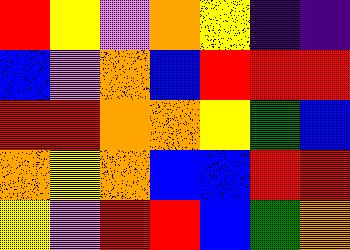[["red", "yellow", "violet", "orange", "yellow", "indigo", "indigo"], ["blue", "violet", "orange", "blue", "red", "red", "red"], ["red", "red", "orange", "orange", "yellow", "green", "blue"], ["orange", "yellow", "orange", "blue", "blue", "red", "red"], ["yellow", "violet", "red", "red", "blue", "green", "orange"]]